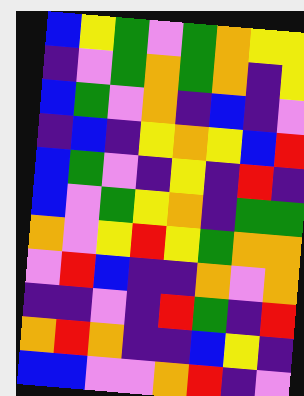[["blue", "yellow", "green", "violet", "green", "orange", "yellow", "yellow"], ["indigo", "violet", "green", "orange", "green", "orange", "indigo", "yellow"], ["blue", "green", "violet", "orange", "indigo", "blue", "indigo", "violet"], ["indigo", "blue", "indigo", "yellow", "orange", "yellow", "blue", "red"], ["blue", "green", "violet", "indigo", "yellow", "indigo", "red", "indigo"], ["blue", "violet", "green", "yellow", "orange", "indigo", "green", "green"], ["orange", "violet", "yellow", "red", "yellow", "green", "orange", "orange"], ["violet", "red", "blue", "indigo", "indigo", "orange", "violet", "orange"], ["indigo", "indigo", "violet", "indigo", "red", "green", "indigo", "red"], ["orange", "red", "orange", "indigo", "indigo", "blue", "yellow", "indigo"], ["blue", "blue", "violet", "violet", "orange", "red", "indigo", "violet"]]